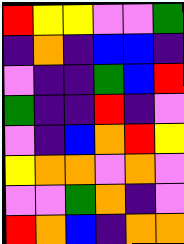[["red", "yellow", "yellow", "violet", "violet", "green"], ["indigo", "orange", "indigo", "blue", "blue", "indigo"], ["violet", "indigo", "indigo", "green", "blue", "red"], ["green", "indigo", "indigo", "red", "indigo", "violet"], ["violet", "indigo", "blue", "orange", "red", "yellow"], ["yellow", "orange", "orange", "violet", "orange", "violet"], ["violet", "violet", "green", "orange", "indigo", "violet"], ["red", "orange", "blue", "indigo", "orange", "orange"]]